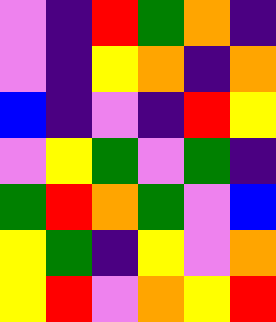[["violet", "indigo", "red", "green", "orange", "indigo"], ["violet", "indigo", "yellow", "orange", "indigo", "orange"], ["blue", "indigo", "violet", "indigo", "red", "yellow"], ["violet", "yellow", "green", "violet", "green", "indigo"], ["green", "red", "orange", "green", "violet", "blue"], ["yellow", "green", "indigo", "yellow", "violet", "orange"], ["yellow", "red", "violet", "orange", "yellow", "red"]]